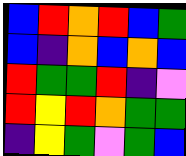[["blue", "red", "orange", "red", "blue", "green"], ["blue", "indigo", "orange", "blue", "orange", "blue"], ["red", "green", "green", "red", "indigo", "violet"], ["red", "yellow", "red", "orange", "green", "green"], ["indigo", "yellow", "green", "violet", "green", "blue"]]